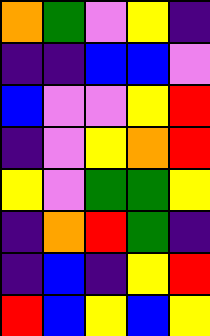[["orange", "green", "violet", "yellow", "indigo"], ["indigo", "indigo", "blue", "blue", "violet"], ["blue", "violet", "violet", "yellow", "red"], ["indigo", "violet", "yellow", "orange", "red"], ["yellow", "violet", "green", "green", "yellow"], ["indigo", "orange", "red", "green", "indigo"], ["indigo", "blue", "indigo", "yellow", "red"], ["red", "blue", "yellow", "blue", "yellow"]]